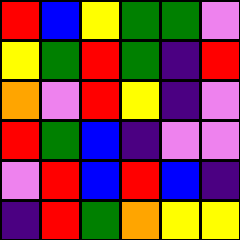[["red", "blue", "yellow", "green", "green", "violet"], ["yellow", "green", "red", "green", "indigo", "red"], ["orange", "violet", "red", "yellow", "indigo", "violet"], ["red", "green", "blue", "indigo", "violet", "violet"], ["violet", "red", "blue", "red", "blue", "indigo"], ["indigo", "red", "green", "orange", "yellow", "yellow"]]